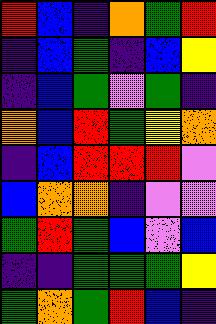[["red", "blue", "indigo", "orange", "green", "red"], ["indigo", "blue", "green", "indigo", "blue", "yellow"], ["indigo", "blue", "green", "violet", "green", "indigo"], ["orange", "blue", "red", "green", "yellow", "orange"], ["indigo", "blue", "red", "red", "red", "violet"], ["blue", "orange", "orange", "indigo", "violet", "violet"], ["green", "red", "green", "blue", "violet", "blue"], ["indigo", "indigo", "green", "green", "green", "yellow"], ["green", "orange", "green", "red", "blue", "indigo"]]